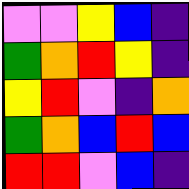[["violet", "violet", "yellow", "blue", "indigo"], ["green", "orange", "red", "yellow", "indigo"], ["yellow", "red", "violet", "indigo", "orange"], ["green", "orange", "blue", "red", "blue"], ["red", "red", "violet", "blue", "indigo"]]